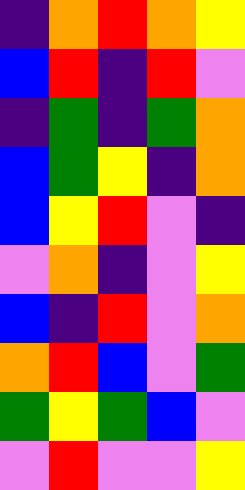[["indigo", "orange", "red", "orange", "yellow"], ["blue", "red", "indigo", "red", "violet"], ["indigo", "green", "indigo", "green", "orange"], ["blue", "green", "yellow", "indigo", "orange"], ["blue", "yellow", "red", "violet", "indigo"], ["violet", "orange", "indigo", "violet", "yellow"], ["blue", "indigo", "red", "violet", "orange"], ["orange", "red", "blue", "violet", "green"], ["green", "yellow", "green", "blue", "violet"], ["violet", "red", "violet", "violet", "yellow"]]